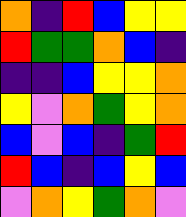[["orange", "indigo", "red", "blue", "yellow", "yellow"], ["red", "green", "green", "orange", "blue", "indigo"], ["indigo", "indigo", "blue", "yellow", "yellow", "orange"], ["yellow", "violet", "orange", "green", "yellow", "orange"], ["blue", "violet", "blue", "indigo", "green", "red"], ["red", "blue", "indigo", "blue", "yellow", "blue"], ["violet", "orange", "yellow", "green", "orange", "violet"]]